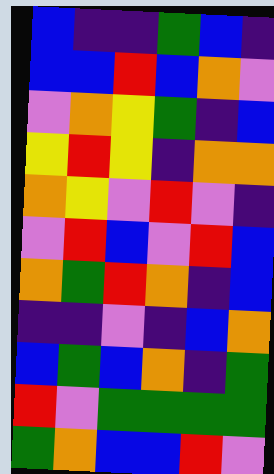[["blue", "indigo", "indigo", "green", "blue", "indigo"], ["blue", "blue", "red", "blue", "orange", "violet"], ["violet", "orange", "yellow", "green", "indigo", "blue"], ["yellow", "red", "yellow", "indigo", "orange", "orange"], ["orange", "yellow", "violet", "red", "violet", "indigo"], ["violet", "red", "blue", "violet", "red", "blue"], ["orange", "green", "red", "orange", "indigo", "blue"], ["indigo", "indigo", "violet", "indigo", "blue", "orange"], ["blue", "green", "blue", "orange", "indigo", "green"], ["red", "violet", "green", "green", "green", "green"], ["green", "orange", "blue", "blue", "red", "violet"]]